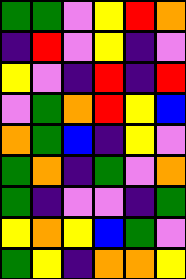[["green", "green", "violet", "yellow", "red", "orange"], ["indigo", "red", "violet", "yellow", "indigo", "violet"], ["yellow", "violet", "indigo", "red", "indigo", "red"], ["violet", "green", "orange", "red", "yellow", "blue"], ["orange", "green", "blue", "indigo", "yellow", "violet"], ["green", "orange", "indigo", "green", "violet", "orange"], ["green", "indigo", "violet", "violet", "indigo", "green"], ["yellow", "orange", "yellow", "blue", "green", "violet"], ["green", "yellow", "indigo", "orange", "orange", "yellow"]]